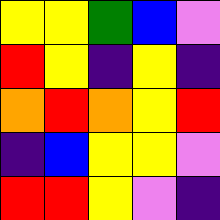[["yellow", "yellow", "green", "blue", "violet"], ["red", "yellow", "indigo", "yellow", "indigo"], ["orange", "red", "orange", "yellow", "red"], ["indigo", "blue", "yellow", "yellow", "violet"], ["red", "red", "yellow", "violet", "indigo"]]